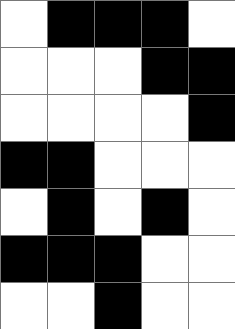[["white", "black", "black", "black", "white"], ["white", "white", "white", "black", "black"], ["white", "white", "white", "white", "black"], ["black", "black", "white", "white", "white"], ["white", "black", "white", "black", "white"], ["black", "black", "black", "white", "white"], ["white", "white", "black", "white", "white"]]